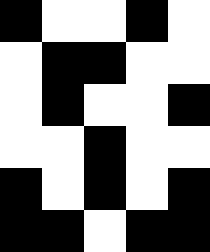[["black", "white", "white", "black", "white"], ["white", "black", "black", "white", "white"], ["white", "black", "white", "white", "black"], ["white", "white", "black", "white", "white"], ["black", "white", "black", "white", "black"], ["black", "black", "white", "black", "black"]]